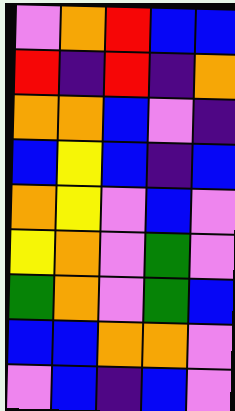[["violet", "orange", "red", "blue", "blue"], ["red", "indigo", "red", "indigo", "orange"], ["orange", "orange", "blue", "violet", "indigo"], ["blue", "yellow", "blue", "indigo", "blue"], ["orange", "yellow", "violet", "blue", "violet"], ["yellow", "orange", "violet", "green", "violet"], ["green", "orange", "violet", "green", "blue"], ["blue", "blue", "orange", "orange", "violet"], ["violet", "blue", "indigo", "blue", "violet"]]